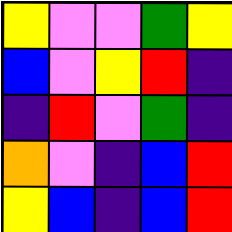[["yellow", "violet", "violet", "green", "yellow"], ["blue", "violet", "yellow", "red", "indigo"], ["indigo", "red", "violet", "green", "indigo"], ["orange", "violet", "indigo", "blue", "red"], ["yellow", "blue", "indigo", "blue", "red"]]